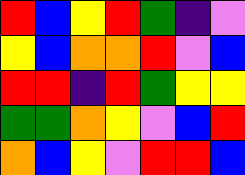[["red", "blue", "yellow", "red", "green", "indigo", "violet"], ["yellow", "blue", "orange", "orange", "red", "violet", "blue"], ["red", "red", "indigo", "red", "green", "yellow", "yellow"], ["green", "green", "orange", "yellow", "violet", "blue", "red"], ["orange", "blue", "yellow", "violet", "red", "red", "blue"]]